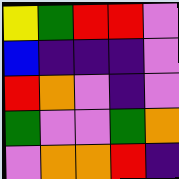[["yellow", "green", "red", "red", "violet"], ["blue", "indigo", "indigo", "indigo", "violet"], ["red", "orange", "violet", "indigo", "violet"], ["green", "violet", "violet", "green", "orange"], ["violet", "orange", "orange", "red", "indigo"]]